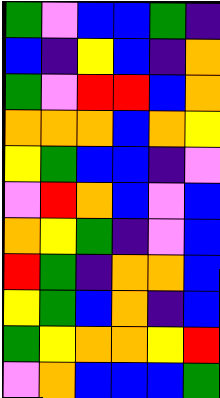[["green", "violet", "blue", "blue", "green", "indigo"], ["blue", "indigo", "yellow", "blue", "indigo", "orange"], ["green", "violet", "red", "red", "blue", "orange"], ["orange", "orange", "orange", "blue", "orange", "yellow"], ["yellow", "green", "blue", "blue", "indigo", "violet"], ["violet", "red", "orange", "blue", "violet", "blue"], ["orange", "yellow", "green", "indigo", "violet", "blue"], ["red", "green", "indigo", "orange", "orange", "blue"], ["yellow", "green", "blue", "orange", "indigo", "blue"], ["green", "yellow", "orange", "orange", "yellow", "red"], ["violet", "orange", "blue", "blue", "blue", "green"]]